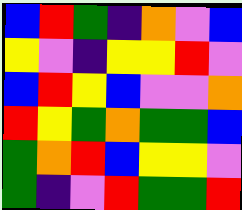[["blue", "red", "green", "indigo", "orange", "violet", "blue"], ["yellow", "violet", "indigo", "yellow", "yellow", "red", "violet"], ["blue", "red", "yellow", "blue", "violet", "violet", "orange"], ["red", "yellow", "green", "orange", "green", "green", "blue"], ["green", "orange", "red", "blue", "yellow", "yellow", "violet"], ["green", "indigo", "violet", "red", "green", "green", "red"]]